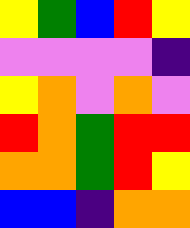[["yellow", "green", "blue", "red", "yellow"], ["violet", "violet", "violet", "violet", "indigo"], ["yellow", "orange", "violet", "orange", "violet"], ["red", "orange", "green", "red", "red"], ["orange", "orange", "green", "red", "yellow"], ["blue", "blue", "indigo", "orange", "orange"]]